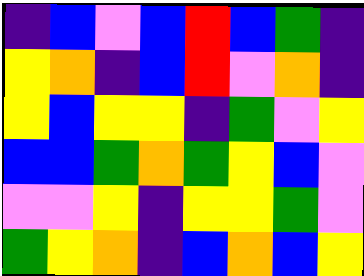[["indigo", "blue", "violet", "blue", "red", "blue", "green", "indigo"], ["yellow", "orange", "indigo", "blue", "red", "violet", "orange", "indigo"], ["yellow", "blue", "yellow", "yellow", "indigo", "green", "violet", "yellow"], ["blue", "blue", "green", "orange", "green", "yellow", "blue", "violet"], ["violet", "violet", "yellow", "indigo", "yellow", "yellow", "green", "violet"], ["green", "yellow", "orange", "indigo", "blue", "orange", "blue", "yellow"]]